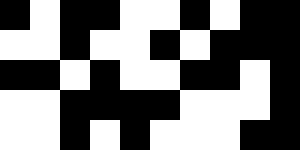[["black", "white", "black", "black", "white", "white", "black", "white", "black", "black"], ["white", "white", "black", "white", "white", "black", "white", "black", "black", "black"], ["black", "black", "white", "black", "white", "white", "black", "black", "white", "black"], ["white", "white", "black", "black", "black", "black", "white", "white", "white", "black"], ["white", "white", "black", "white", "black", "white", "white", "white", "black", "black"]]